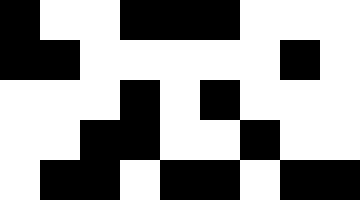[["black", "white", "white", "black", "black", "black", "white", "white", "white"], ["black", "black", "white", "white", "white", "white", "white", "black", "white"], ["white", "white", "white", "black", "white", "black", "white", "white", "white"], ["white", "white", "black", "black", "white", "white", "black", "white", "white"], ["white", "black", "black", "white", "black", "black", "white", "black", "black"]]